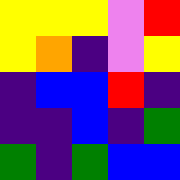[["yellow", "yellow", "yellow", "violet", "red"], ["yellow", "orange", "indigo", "violet", "yellow"], ["indigo", "blue", "blue", "red", "indigo"], ["indigo", "indigo", "blue", "indigo", "green"], ["green", "indigo", "green", "blue", "blue"]]